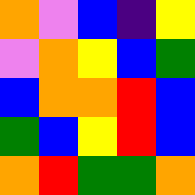[["orange", "violet", "blue", "indigo", "yellow"], ["violet", "orange", "yellow", "blue", "green"], ["blue", "orange", "orange", "red", "blue"], ["green", "blue", "yellow", "red", "blue"], ["orange", "red", "green", "green", "orange"]]